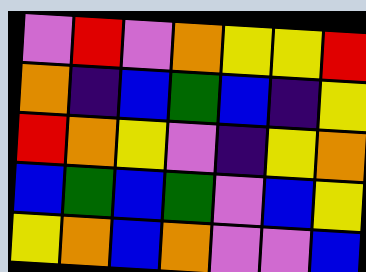[["violet", "red", "violet", "orange", "yellow", "yellow", "red"], ["orange", "indigo", "blue", "green", "blue", "indigo", "yellow"], ["red", "orange", "yellow", "violet", "indigo", "yellow", "orange"], ["blue", "green", "blue", "green", "violet", "blue", "yellow"], ["yellow", "orange", "blue", "orange", "violet", "violet", "blue"]]